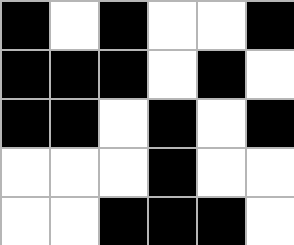[["black", "white", "black", "white", "white", "black"], ["black", "black", "black", "white", "black", "white"], ["black", "black", "white", "black", "white", "black"], ["white", "white", "white", "black", "white", "white"], ["white", "white", "black", "black", "black", "white"]]